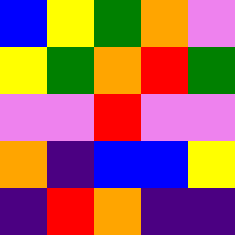[["blue", "yellow", "green", "orange", "violet"], ["yellow", "green", "orange", "red", "green"], ["violet", "violet", "red", "violet", "violet"], ["orange", "indigo", "blue", "blue", "yellow"], ["indigo", "red", "orange", "indigo", "indigo"]]